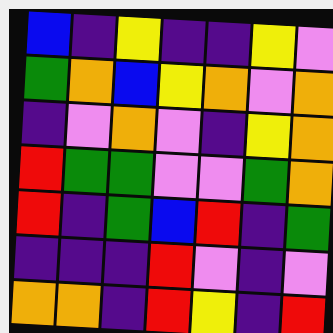[["blue", "indigo", "yellow", "indigo", "indigo", "yellow", "violet"], ["green", "orange", "blue", "yellow", "orange", "violet", "orange"], ["indigo", "violet", "orange", "violet", "indigo", "yellow", "orange"], ["red", "green", "green", "violet", "violet", "green", "orange"], ["red", "indigo", "green", "blue", "red", "indigo", "green"], ["indigo", "indigo", "indigo", "red", "violet", "indigo", "violet"], ["orange", "orange", "indigo", "red", "yellow", "indigo", "red"]]